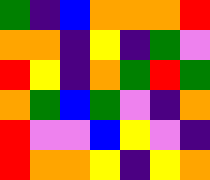[["green", "indigo", "blue", "orange", "orange", "orange", "red"], ["orange", "orange", "indigo", "yellow", "indigo", "green", "violet"], ["red", "yellow", "indigo", "orange", "green", "red", "green"], ["orange", "green", "blue", "green", "violet", "indigo", "orange"], ["red", "violet", "violet", "blue", "yellow", "violet", "indigo"], ["red", "orange", "orange", "yellow", "indigo", "yellow", "orange"]]